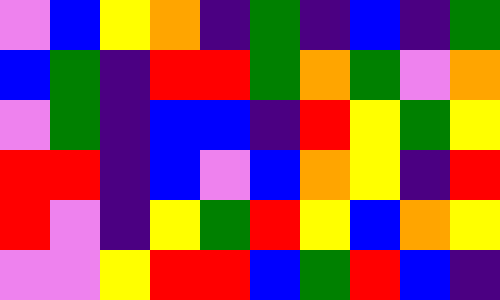[["violet", "blue", "yellow", "orange", "indigo", "green", "indigo", "blue", "indigo", "green"], ["blue", "green", "indigo", "red", "red", "green", "orange", "green", "violet", "orange"], ["violet", "green", "indigo", "blue", "blue", "indigo", "red", "yellow", "green", "yellow"], ["red", "red", "indigo", "blue", "violet", "blue", "orange", "yellow", "indigo", "red"], ["red", "violet", "indigo", "yellow", "green", "red", "yellow", "blue", "orange", "yellow"], ["violet", "violet", "yellow", "red", "red", "blue", "green", "red", "blue", "indigo"]]